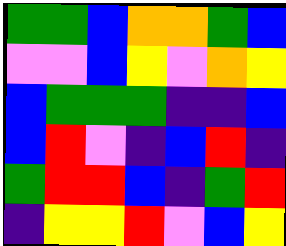[["green", "green", "blue", "orange", "orange", "green", "blue"], ["violet", "violet", "blue", "yellow", "violet", "orange", "yellow"], ["blue", "green", "green", "green", "indigo", "indigo", "blue"], ["blue", "red", "violet", "indigo", "blue", "red", "indigo"], ["green", "red", "red", "blue", "indigo", "green", "red"], ["indigo", "yellow", "yellow", "red", "violet", "blue", "yellow"]]